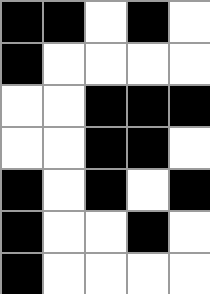[["black", "black", "white", "black", "white"], ["black", "white", "white", "white", "white"], ["white", "white", "black", "black", "black"], ["white", "white", "black", "black", "white"], ["black", "white", "black", "white", "black"], ["black", "white", "white", "black", "white"], ["black", "white", "white", "white", "white"]]